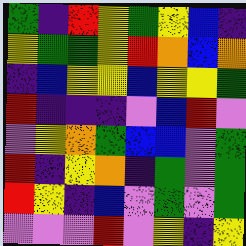[["green", "indigo", "red", "yellow", "green", "yellow", "blue", "indigo"], ["yellow", "green", "green", "yellow", "red", "orange", "blue", "orange"], ["indigo", "blue", "yellow", "yellow", "blue", "yellow", "yellow", "green"], ["red", "indigo", "indigo", "indigo", "violet", "blue", "red", "violet"], ["violet", "yellow", "orange", "green", "blue", "blue", "violet", "green"], ["red", "indigo", "yellow", "orange", "indigo", "green", "violet", "green"], ["red", "yellow", "indigo", "blue", "violet", "green", "violet", "green"], ["violet", "violet", "violet", "red", "violet", "yellow", "indigo", "yellow"]]